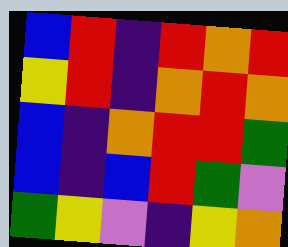[["blue", "red", "indigo", "red", "orange", "red"], ["yellow", "red", "indigo", "orange", "red", "orange"], ["blue", "indigo", "orange", "red", "red", "green"], ["blue", "indigo", "blue", "red", "green", "violet"], ["green", "yellow", "violet", "indigo", "yellow", "orange"]]